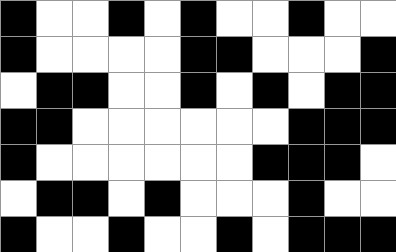[["black", "white", "white", "black", "white", "black", "white", "white", "black", "white", "white"], ["black", "white", "white", "white", "white", "black", "black", "white", "white", "white", "black"], ["white", "black", "black", "white", "white", "black", "white", "black", "white", "black", "black"], ["black", "black", "white", "white", "white", "white", "white", "white", "black", "black", "black"], ["black", "white", "white", "white", "white", "white", "white", "black", "black", "black", "white"], ["white", "black", "black", "white", "black", "white", "white", "white", "black", "white", "white"], ["black", "white", "white", "black", "white", "white", "black", "white", "black", "black", "black"]]